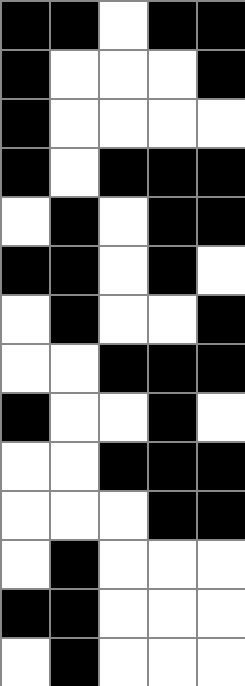[["black", "black", "white", "black", "black"], ["black", "white", "white", "white", "black"], ["black", "white", "white", "white", "white"], ["black", "white", "black", "black", "black"], ["white", "black", "white", "black", "black"], ["black", "black", "white", "black", "white"], ["white", "black", "white", "white", "black"], ["white", "white", "black", "black", "black"], ["black", "white", "white", "black", "white"], ["white", "white", "black", "black", "black"], ["white", "white", "white", "black", "black"], ["white", "black", "white", "white", "white"], ["black", "black", "white", "white", "white"], ["white", "black", "white", "white", "white"]]